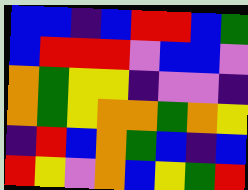[["blue", "blue", "indigo", "blue", "red", "red", "blue", "green"], ["blue", "red", "red", "red", "violet", "blue", "blue", "violet"], ["orange", "green", "yellow", "yellow", "indigo", "violet", "violet", "indigo"], ["orange", "green", "yellow", "orange", "orange", "green", "orange", "yellow"], ["indigo", "red", "blue", "orange", "green", "blue", "indigo", "blue"], ["red", "yellow", "violet", "orange", "blue", "yellow", "green", "red"]]